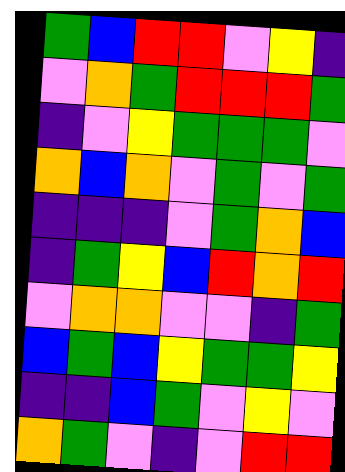[["green", "blue", "red", "red", "violet", "yellow", "indigo"], ["violet", "orange", "green", "red", "red", "red", "green"], ["indigo", "violet", "yellow", "green", "green", "green", "violet"], ["orange", "blue", "orange", "violet", "green", "violet", "green"], ["indigo", "indigo", "indigo", "violet", "green", "orange", "blue"], ["indigo", "green", "yellow", "blue", "red", "orange", "red"], ["violet", "orange", "orange", "violet", "violet", "indigo", "green"], ["blue", "green", "blue", "yellow", "green", "green", "yellow"], ["indigo", "indigo", "blue", "green", "violet", "yellow", "violet"], ["orange", "green", "violet", "indigo", "violet", "red", "red"]]